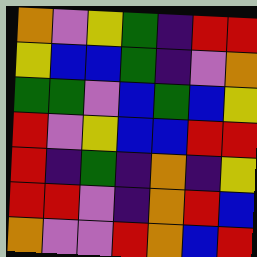[["orange", "violet", "yellow", "green", "indigo", "red", "red"], ["yellow", "blue", "blue", "green", "indigo", "violet", "orange"], ["green", "green", "violet", "blue", "green", "blue", "yellow"], ["red", "violet", "yellow", "blue", "blue", "red", "red"], ["red", "indigo", "green", "indigo", "orange", "indigo", "yellow"], ["red", "red", "violet", "indigo", "orange", "red", "blue"], ["orange", "violet", "violet", "red", "orange", "blue", "red"]]